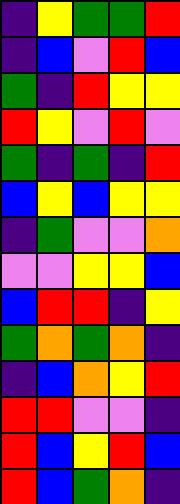[["indigo", "yellow", "green", "green", "red"], ["indigo", "blue", "violet", "red", "blue"], ["green", "indigo", "red", "yellow", "yellow"], ["red", "yellow", "violet", "red", "violet"], ["green", "indigo", "green", "indigo", "red"], ["blue", "yellow", "blue", "yellow", "yellow"], ["indigo", "green", "violet", "violet", "orange"], ["violet", "violet", "yellow", "yellow", "blue"], ["blue", "red", "red", "indigo", "yellow"], ["green", "orange", "green", "orange", "indigo"], ["indigo", "blue", "orange", "yellow", "red"], ["red", "red", "violet", "violet", "indigo"], ["red", "blue", "yellow", "red", "blue"], ["red", "blue", "green", "orange", "indigo"]]